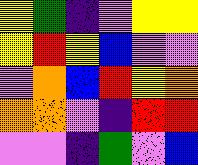[["yellow", "green", "indigo", "violet", "yellow", "yellow"], ["yellow", "red", "yellow", "blue", "violet", "violet"], ["violet", "orange", "blue", "red", "yellow", "orange"], ["orange", "orange", "violet", "indigo", "red", "red"], ["violet", "violet", "indigo", "green", "violet", "blue"]]